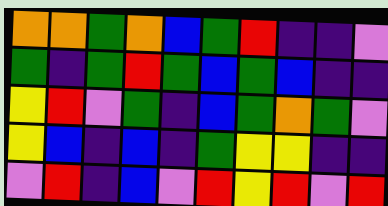[["orange", "orange", "green", "orange", "blue", "green", "red", "indigo", "indigo", "violet"], ["green", "indigo", "green", "red", "green", "blue", "green", "blue", "indigo", "indigo"], ["yellow", "red", "violet", "green", "indigo", "blue", "green", "orange", "green", "violet"], ["yellow", "blue", "indigo", "blue", "indigo", "green", "yellow", "yellow", "indigo", "indigo"], ["violet", "red", "indigo", "blue", "violet", "red", "yellow", "red", "violet", "red"]]